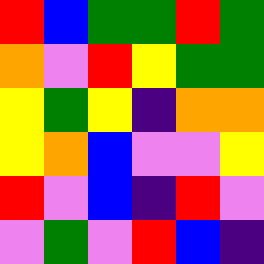[["red", "blue", "green", "green", "red", "green"], ["orange", "violet", "red", "yellow", "green", "green"], ["yellow", "green", "yellow", "indigo", "orange", "orange"], ["yellow", "orange", "blue", "violet", "violet", "yellow"], ["red", "violet", "blue", "indigo", "red", "violet"], ["violet", "green", "violet", "red", "blue", "indigo"]]